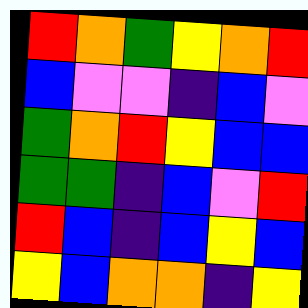[["red", "orange", "green", "yellow", "orange", "red"], ["blue", "violet", "violet", "indigo", "blue", "violet"], ["green", "orange", "red", "yellow", "blue", "blue"], ["green", "green", "indigo", "blue", "violet", "red"], ["red", "blue", "indigo", "blue", "yellow", "blue"], ["yellow", "blue", "orange", "orange", "indigo", "yellow"]]